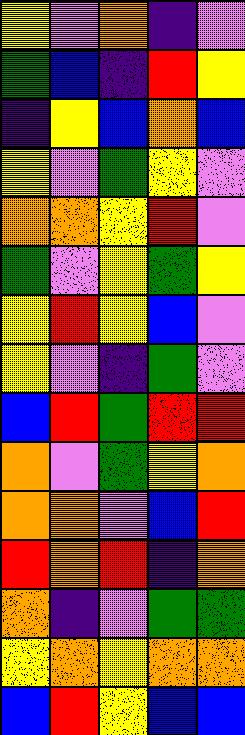[["yellow", "violet", "orange", "indigo", "violet"], ["green", "blue", "indigo", "red", "yellow"], ["indigo", "yellow", "blue", "orange", "blue"], ["yellow", "violet", "green", "yellow", "violet"], ["orange", "orange", "yellow", "red", "violet"], ["green", "violet", "yellow", "green", "yellow"], ["yellow", "red", "yellow", "blue", "violet"], ["yellow", "violet", "indigo", "green", "violet"], ["blue", "red", "green", "red", "red"], ["orange", "violet", "green", "yellow", "orange"], ["orange", "orange", "violet", "blue", "red"], ["red", "orange", "red", "indigo", "orange"], ["orange", "indigo", "violet", "green", "green"], ["yellow", "orange", "yellow", "orange", "orange"], ["blue", "red", "yellow", "blue", "blue"]]